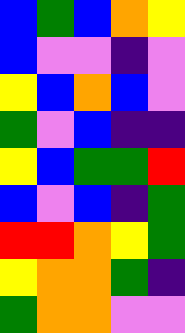[["blue", "green", "blue", "orange", "yellow"], ["blue", "violet", "violet", "indigo", "violet"], ["yellow", "blue", "orange", "blue", "violet"], ["green", "violet", "blue", "indigo", "indigo"], ["yellow", "blue", "green", "green", "red"], ["blue", "violet", "blue", "indigo", "green"], ["red", "red", "orange", "yellow", "green"], ["yellow", "orange", "orange", "green", "indigo"], ["green", "orange", "orange", "violet", "violet"]]